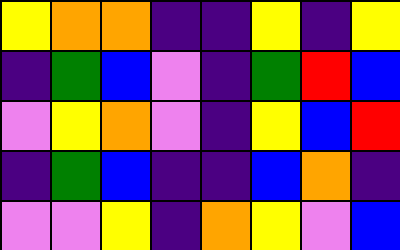[["yellow", "orange", "orange", "indigo", "indigo", "yellow", "indigo", "yellow"], ["indigo", "green", "blue", "violet", "indigo", "green", "red", "blue"], ["violet", "yellow", "orange", "violet", "indigo", "yellow", "blue", "red"], ["indigo", "green", "blue", "indigo", "indigo", "blue", "orange", "indigo"], ["violet", "violet", "yellow", "indigo", "orange", "yellow", "violet", "blue"]]